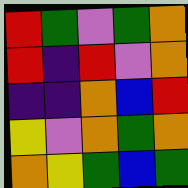[["red", "green", "violet", "green", "orange"], ["red", "indigo", "red", "violet", "orange"], ["indigo", "indigo", "orange", "blue", "red"], ["yellow", "violet", "orange", "green", "orange"], ["orange", "yellow", "green", "blue", "green"]]